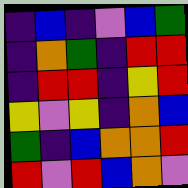[["indigo", "blue", "indigo", "violet", "blue", "green"], ["indigo", "orange", "green", "indigo", "red", "red"], ["indigo", "red", "red", "indigo", "yellow", "red"], ["yellow", "violet", "yellow", "indigo", "orange", "blue"], ["green", "indigo", "blue", "orange", "orange", "red"], ["red", "violet", "red", "blue", "orange", "violet"]]